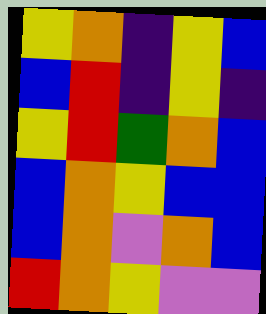[["yellow", "orange", "indigo", "yellow", "blue"], ["blue", "red", "indigo", "yellow", "indigo"], ["yellow", "red", "green", "orange", "blue"], ["blue", "orange", "yellow", "blue", "blue"], ["blue", "orange", "violet", "orange", "blue"], ["red", "orange", "yellow", "violet", "violet"]]